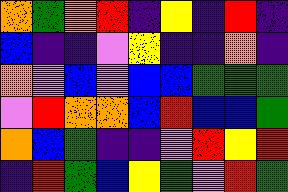[["orange", "green", "orange", "red", "indigo", "yellow", "indigo", "red", "indigo"], ["blue", "indigo", "indigo", "violet", "yellow", "indigo", "indigo", "orange", "indigo"], ["orange", "violet", "blue", "violet", "blue", "blue", "green", "green", "green"], ["violet", "red", "orange", "orange", "blue", "red", "blue", "blue", "green"], ["orange", "blue", "green", "indigo", "indigo", "violet", "red", "yellow", "red"], ["indigo", "red", "green", "blue", "yellow", "green", "violet", "red", "green"]]